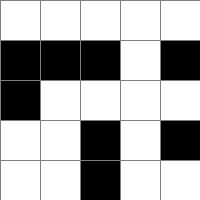[["white", "white", "white", "white", "white"], ["black", "black", "black", "white", "black"], ["black", "white", "white", "white", "white"], ["white", "white", "black", "white", "black"], ["white", "white", "black", "white", "white"]]